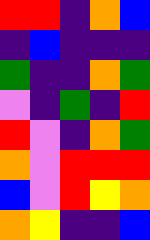[["red", "red", "indigo", "orange", "blue"], ["indigo", "blue", "indigo", "indigo", "indigo"], ["green", "indigo", "indigo", "orange", "green"], ["violet", "indigo", "green", "indigo", "red"], ["red", "violet", "indigo", "orange", "green"], ["orange", "violet", "red", "red", "red"], ["blue", "violet", "red", "yellow", "orange"], ["orange", "yellow", "indigo", "indigo", "blue"]]